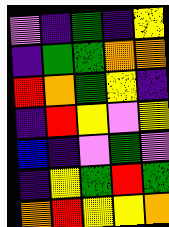[["violet", "indigo", "green", "indigo", "yellow"], ["indigo", "green", "green", "orange", "orange"], ["red", "orange", "green", "yellow", "indigo"], ["indigo", "red", "yellow", "violet", "yellow"], ["blue", "indigo", "violet", "green", "violet"], ["indigo", "yellow", "green", "red", "green"], ["orange", "red", "yellow", "yellow", "orange"]]